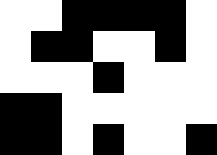[["white", "white", "black", "black", "black", "black", "white"], ["white", "black", "black", "white", "white", "black", "white"], ["white", "white", "white", "black", "white", "white", "white"], ["black", "black", "white", "white", "white", "white", "white"], ["black", "black", "white", "black", "white", "white", "black"]]